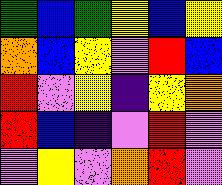[["green", "blue", "green", "yellow", "blue", "yellow"], ["orange", "blue", "yellow", "violet", "red", "blue"], ["red", "violet", "yellow", "indigo", "yellow", "orange"], ["red", "blue", "indigo", "violet", "red", "violet"], ["violet", "yellow", "violet", "orange", "red", "violet"]]